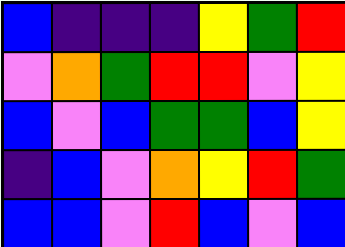[["blue", "indigo", "indigo", "indigo", "yellow", "green", "red"], ["violet", "orange", "green", "red", "red", "violet", "yellow"], ["blue", "violet", "blue", "green", "green", "blue", "yellow"], ["indigo", "blue", "violet", "orange", "yellow", "red", "green"], ["blue", "blue", "violet", "red", "blue", "violet", "blue"]]